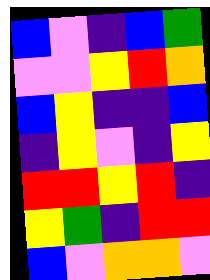[["blue", "violet", "indigo", "blue", "green"], ["violet", "violet", "yellow", "red", "orange"], ["blue", "yellow", "indigo", "indigo", "blue"], ["indigo", "yellow", "violet", "indigo", "yellow"], ["red", "red", "yellow", "red", "indigo"], ["yellow", "green", "indigo", "red", "red"], ["blue", "violet", "orange", "orange", "violet"]]